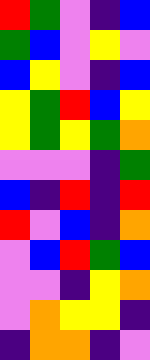[["red", "green", "violet", "indigo", "blue"], ["green", "blue", "violet", "yellow", "violet"], ["blue", "yellow", "violet", "indigo", "blue"], ["yellow", "green", "red", "blue", "yellow"], ["yellow", "green", "yellow", "green", "orange"], ["violet", "violet", "violet", "indigo", "green"], ["blue", "indigo", "red", "indigo", "red"], ["red", "violet", "blue", "indigo", "orange"], ["violet", "blue", "red", "green", "blue"], ["violet", "violet", "indigo", "yellow", "orange"], ["violet", "orange", "yellow", "yellow", "indigo"], ["indigo", "orange", "orange", "indigo", "violet"]]